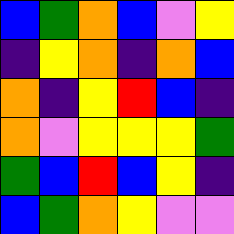[["blue", "green", "orange", "blue", "violet", "yellow"], ["indigo", "yellow", "orange", "indigo", "orange", "blue"], ["orange", "indigo", "yellow", "red", "blue", "indigo"], ["orange", "violet", "yellow", "yellow", "yellow", "green"], ["green", "blue", "red", "blue", "yellow", "indigo"], ["blue", "green", "orange", "yellow", "violet", "violet"]]